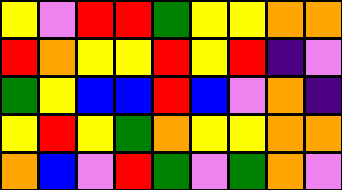[["yellow", "violet", "red", "red", "green", "yellow", "yellow", "orange", "orange"], ["red", "orange", "yellow", "yellow", "red", "yellow", "red", "indigo", "violet"], ["green", "yellow", "blue", "blue", "red", "blue", "violet", "orange", "indigo"], ["yellow", "red", "yellow", "green", "orange", "yellow", "yellow", "orange", "orange"], ["orange", "blue", "violet", "red", "green", "violet", "green", "orange", "violet"]]